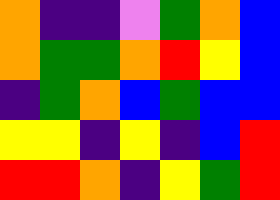[["orange", "indigo", "indigo", "violet", "green", "orange", "blue"], ["orange", "green", "green", "orange", "red", "yellow", "blue"], ["indigo", "green", "orange", "blue", "green", "blue", "blue"], ["yellow", "yellow", "indigo", "yellow", "indigo", "blue", "red"], ["red", "red", "orange", "indigo", "yellow", "green", "red"]]